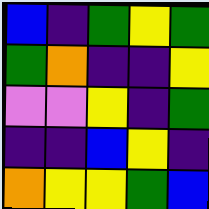[["blue", "indigo", "green", "yellow", "green"], ["green", "orange", "indigo", "indigo", "yellow"], ["violet", "violet", "yellow", "indigo", "green"], ["indigo", "indigo", "blue", "yellow", "indigo"], ["orange", "yellow", "yellow", "green", "blue"]]